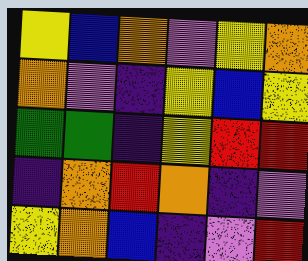[["yellow", "blue", "orange", "violet", "yellow", "orange"], ["orange", "violet", "indigo", "yellow", "blue", "yellow"], ["green", "green", "indigo", "yellow", "red", "red"], ["indigo", "orange", "red", "orange", "indigo", "violet"], ["yellow", "orange", "blue", "indigo", "violet", "red"]]